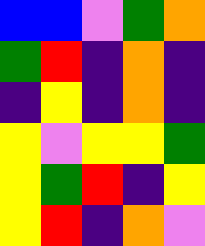[["blue", "blue", "violet", "green", "orange"], ["green", "red", "indigo", "orange", "indigo"], ["indigo", "yellow", "indigo", "orange", "indigo"], ["yellow", "violet", "yellow", "yellow", "green"], ["yellow", "green", "red", "indigo", "yellow"], ["yellow", "red", "indigo", "orange", "violet"]]